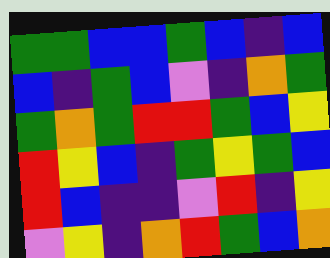[["green", "green", "blue", "blue", "green", "blue", "indigo", "blue"], ["blue", "indigo", "green", "blue", "violet", "indigo", "orange", "green"], ["green", "orange", "green", "red", "red", "green", "blue", "yellow"], ["red", "yellow", "blue", "indigo", "green", "yellow", "green", "blue"], ["red", "blue", "indigo", "indigo", "violet", "red", "indigo", "yellow"], ["violet", "yellow", "indigo", "orange", "red", "green", "blue", "orange"]]